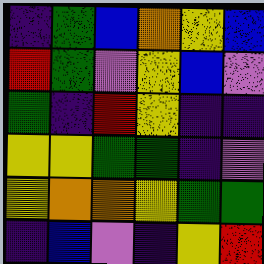[["indigo", "green", "blue", "orange", "yellow", "blue"], ["red", "green", "violet", "yellow", "blue", "violet"], ["green", "indigo", "red", "yellow", "indigo", "indigo"], ["yellow", "yellow", "green", "green", "indigo", "violet"], ["yellow", "orange", "orange", "yellow", "green", "green"], ["indigo", "blue", "violet", "indigo", "yellow", "red"]]